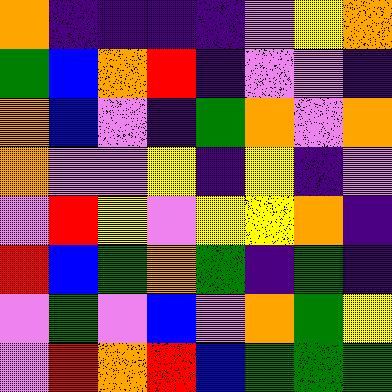[["orange", "indigo", "indigo", "indigo", "indigo", "violet", "yellow", "orange"], ["green", "blue", "orange", "red", "indigo", "violet", "violet", "indigo"], ["orange", "blue", "violet", "indigo", "green", "orange", "violet", "orange"], ["orange", "violet", "violet", "yellow", "indigo", "yellow", "indigo", "violet"], ["violet", "red", "yellow", "violet", "yellow", "yellow", "orange", "indigo"], ["red", "blue", "green", "orange", "green", "indigo", "green", "indigo"], ["violet", "green", "violet", "blue", "violet", "orange", "green", "yellow"], ["violet", "red", "orange", "red", "blue", "green", "green", "green"]]